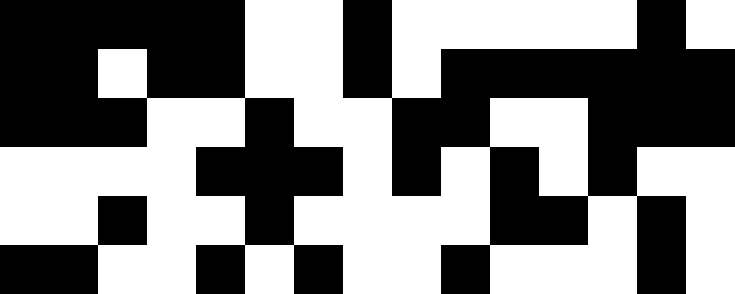[["black", "black", "black", "black", "black", "white", "white", "black", "white", "white", "white", "white", "white", "black", "white"], ["black", "black", "white", "black", "black", "white", "white", "black", "white", "black", "black", "black", "black", "black", "black"], ["black", "black", "black", "white", "white", "black", "white", "white", "black", "black", "white", "white", "black", "black", "black"], ["white", "white", "white", "white", "black", "black", "black", "white", "black", "white", "black", "white", "black", "white", "white"], ["white", "white", "black", "white", "white", "black", "white", "white", "white", "white", "black", "black", "white", "black", "white"], ["black", "black", "white", "white", "black", "white", "black", "white", "white", "black", "white", "white", "white", "black", "white"]]